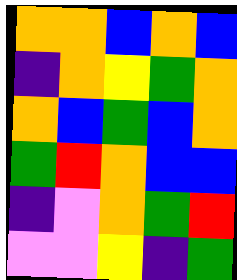[["orange", "orange", "blue", "orange", "blue"], ["indigo", "orange", "yellow", "green", "orange"], ["orange", "blue", "green", "blue", "orange"], ["green", "red", "orange", "blue", "blue"], ["indigo", "violet", "orange", "green", "red"], ["violet", "violet", "yellow", "indigo", "green"]]